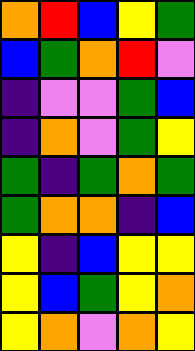[["orange", "red", "blue", "yellow", "green"], ["blue", "green", "orange", "red", "violet"], ["indigo", "violet", "violet", "green", "blue"], ["indigo", "orange", "violet", "green", "yellow"], ["green", "indigo", "green", "orange", "green"], ["green", "orange", "orange", "indigo", "blue"], ["yellow", "indigo", "blue", "yellow", "yellow"], ["yellow", "blue", "green", "yellow", "orange"], ["yellow", "orange", "violet", "orange", "yellow"]]